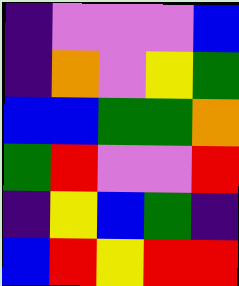[["indigo", "violet", "violet", "violet", "blue"], ["indigo", "orange", "violet", "yellow", "green"], ["blue", "blue", "green", "green", "orange"], ["green", "red", "violet", "violet", "red"], ["indigo", "yellow", "blue", "green", "indigo"], ["blue", "red", "yellow", "red", "red"]]